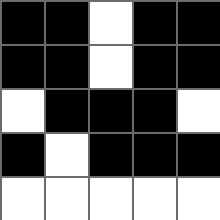[["black", "black", "white", "black", "black"], ["black", "black", "white", "black", "black"], ["white", "black", "black", "black", "white"], ["black", "white", "black", "black", "black"], ["white", "white", "white", "white", "white"]]